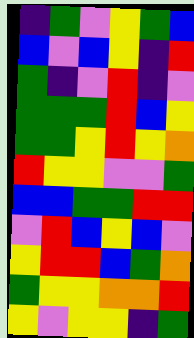[["indigo", "green", "violet", "yellow", "green", "blue"], ["blue", "violet", "blue", "yellow", "indigo", "red"], ["green", "indigo", "violet", "red", "indigo", "violet"], ["green", "green", "green", "red", "blue", "yellow"], ["green", "green", "yellow", "red", "yellow", "orange"], ["red", "yellow", "yellow", "violet", "violet", "green"], ["blue", "blue", "green", "green", "red", "red"], ["violet", "red", "blue", "yellow", "blue", "violet"], ["yellow", "red", "red", "blue", "green", "orange"], ["green", "yellow", "yellow", "orange", "orange", "red"], ["yellow", "violet", "yellow", "yellow", "indigo", "green"]]